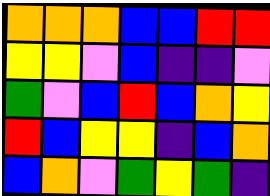[["orange", "orange", "orange", "blue", "blue", "red", "red"], ["yellow", "yellow", "violet", "blue", "indigo", "indigo", "violet"], ["green", "violet", "blue", "red", "blue", "orange", "yellow"], ["red", "blue", "yellow", "yellow", "indigo", "blue", "orange"], ["blue", "orange", "violet", "green", "yellow", "green", "indigo"]]